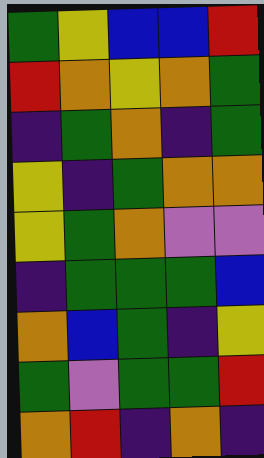[["green", "yellow", "blue", "blue", "red"], ["red", "orange", "yellow", "orange", "green"], ["indigo", "green", "orange", "indigo", "green"], ["yellow", "indigo", "green", "orange", "orange"], ["yellow", "green", "orange", "violet", "violet"], ["indigo", "green", "green", "green", "blue"], ["orange", "blue", "green", "indigo", "yellow"], ["green", "violet", "green", "green", "red"], ["orange", "red", "indigo", "orange", "indigo"]]